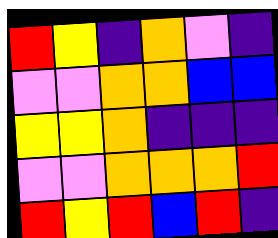[["red", "yellow", "indigo", "orange", "violet", "indigo"], ["violet", "violet", "orange", "orange", "blue", "blue"], ["yellow", "yellow", "orange", "indigo", "indigo", "indigo"], ["violet", "violet", "orange", "orange", "orange", "red"], ["red", "yellow", "red", "blue", "red", "indigo"]]